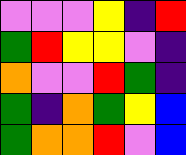[["violet", "violet", "violet", "yellow", "indigo", "red"], ["green", "red", "yellow", "yellow", "violet", "indigo"], ["orange", "violet", "violet", "red", "green", "indigo"], ["green", "indigo", "orange", "green", "yellow", "blue"], ["green", "orange", "orange", "red", "violet", "blue"]]